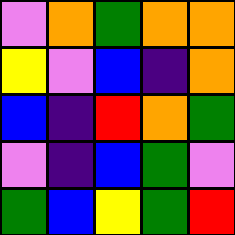[["violet", "orange", "green", "orange", "orange"], ["yellow", "violet", "blue", "indigo", "orange"], ["blue", "indigo", "red", "orange", "green"], ["violet", "indigo", "blue", "green", "violet"], ["green", "blue", "yellow", "green", "red"]]